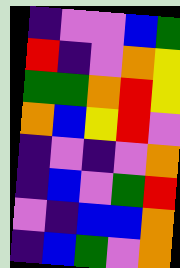[["indigo", "violet", "violet", "blue", "green"], ["red", "indigo", "violet", "orange", "yellow"], ["green", "green", "orange", "red", "yellow"], ["orange", "blue", "yellow", "red", "violet"], ["indigo", "violet", "indigo", "violet", "orange"], ["indigo", "blue", "violet", "green", "red"], ["violet", "indigo", "blue", "blue", "orange"], ["indigo", "blue", "green", "violet", "orange"]]